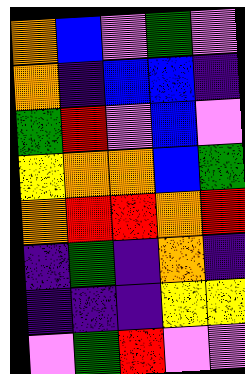[["orange", "blue", "violet", "green", "violet"], ["orange", "indigo", "blue", "blue", "indigo"], ["green", "red", "violet", "blue", "violet"], ["yellow", "orange", "orange", "blue", "green"], ["orange", "red", "red", "orange", "red"], ["indigo", "green", "indigo", "orange", "indigo"], ["indigo", "indigo", "indigo", "yellow", "yellow"], ["violet", "green", "red", "violet", "violet"]]